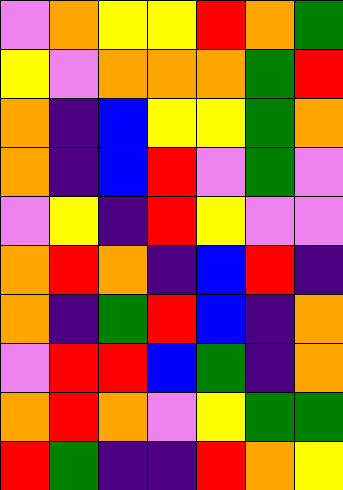[["violet", "orange", "yellow", "yellow", "red", "orange", "green"], ["yellow", "violet", "orange", "orange", "orange", "green", "red"], ["orange", "indigo", "blue", "yellow", "yellow", "green", "orange"], ["orange", "indigo", "blue", "red", "violet", "green", "violet"], ["violet", "yellow", "indigo", "red", "yellow", "violet", "violet"], ["orange", "red", "orange", "indigo", "blue", "red", "indigo"], ["orange", "indigo", "green", "red", "blue", "indigo", "orange"], ["violet", "red", "red", "blue", "green", "indigo", "orange"], ["orange", "red", "orange", "violet", "yellow", "green", "green"], ["red", "green", "indigo", "indigo", "red", "orange", "yellow"]]